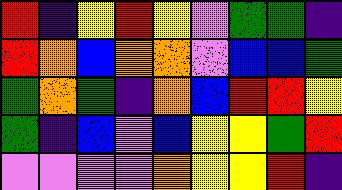[["red", "indigo", "yellow", "red", "yellow", "violet", "green", "green", "indigo"], ["red", "orange", "blue", "orange", "orange", "violet", "blue", "blue", "green"], ["green", "orange", "green", "indigo", "orange", "blue", "red", "red", "yellow"], ["green", "indigo", "blue", "violet", "blue", "yellow", "yellow", "green", "red"], ["violet", "violet", "violet", "violet", "orange", "yellow", "yellow", "red", "indigo"]]